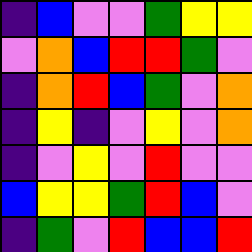[["indigo", "blue", "violet", "violet", "green", "yellow", "yellow"], ["violet", "orange", "blue", "red", "red", "green", "violet"], ["indigo", "orange", "red", "blue", "green", "violet", "orange"], ["indigo", "yellow", "indigo", "violet", "yellow", "violet", "orange"], ["indigo", "violet", "yellow", "violet", "red", "violet", "violet"], ["blue", "yellow", "yellow", "green", "red", "blue", "violet"], ["indigo", "green", "violet", "red", "blue", "blue", "red"]]